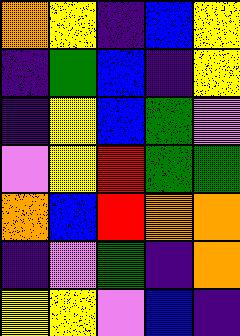[["orange", "yellow", "indigo", "blue", "yellow"], ["indigo", "green", "blue", "indigo", "yellow"], ["indigo", "yellow", "blue", "green", "violet"], ["violet", "yellow", "red", "green", "green"], ["orange", "blue", "red", "orange", "orange"], ["indigo", "violet", "green", "indigo", "orange"], ["yellow", "yellow", "violet", "blue", "indigo"]]